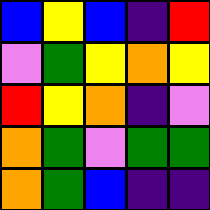[["blue", "yellow", "blue", "indigo", "red"], ["violet", "green", "yellow", "orange", "yellow"], ["red", "yellow", "orange", "indigo", "violet"], ["orange", "green", "violet", "green", "green"], ["orange", "green", "blue", "indigo", "indigo"]]